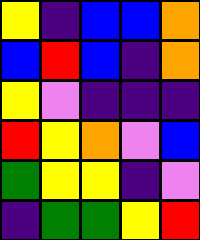[["yellow", "indigo", "blue", "blue", "orange"], ["blue", "red", "blue", "indigo", "orange"], ["yellow", "violet", "indigo", "indigo", "indigo"], ["red", "yellow", "orange", "violet", "blue"], ["green", "yellow", "yellow", "indigo", "violet"], ["indigo", "green", "green", "yellow", "red"]]